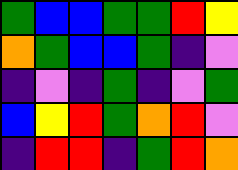[["green", "blue", "blue", "green", "green", "red", "yellow"], ["orange", "green", "blue", "blue", "green", "indigo", "violet"], ["indigo", "violet", "indigo", "green", "indigo", "violet", "green"], ["blue", "yellow", "red", "green", "orange", "red", "violet"], ["indigo", "red", "red", "indigo", "green", "red", "orange"]]